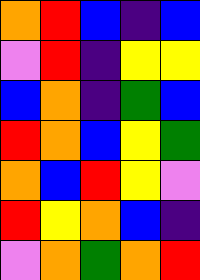[["orange", "red", "blue", "indigo", "blue"], ["violet", "red", "indigo", "yellow", "yellow"], ["blue", "orange", "indigo", "green", "blue"], ["red", "orange", "blue", "yellow", "green"], ["orange", "blue", "red", "yellow", "violet"], ["red", "yellow", "orange", "blue", "indigo"], ["violet", "orange", "green", "orange", "red"]]